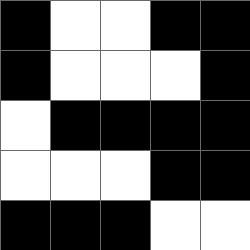[["black", "white", "white", "black", "black"], ["black", "white", "white", "white", "black"], ["white", "black", "black", "black", "black"], ["white", "white", "white", "black", "black"], ["black", "black", "black", "white", "white"]]